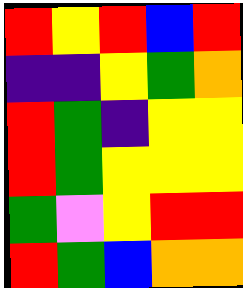[["red", "yellow", "red", "blue", "red"], ["indigo", "indigo", "yellow", "green", "orange"], ["red", "green", "indigo", "yellow", "yellow"], ["red", "green", "yellow", "yellow", "yellow"], ["green", "violet", "yellow", "red", "red"], ["red", "green", "blue", "orange", "orange"]]